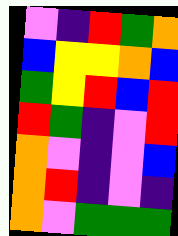[["violet", "indigo", "red", "green", "orange"], ["blue", "yellow", "yellow", "orange", "blue"], ["green", "yellow", "red", "blue", "red"], ["red", "green", "indigo", "violet", "red"], ["orange", "violet", "indigo", "violet", "blue"], ["orange", "red", "indigo", "violet", "indigo"], ["orange", "violet", "green", "green", "green"]]